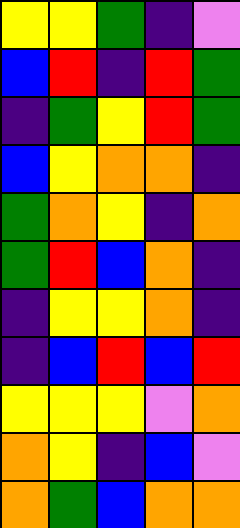[["yellow", "yellow", "green", "indigo", "violet"], ["blue", "red", "indigo", "red", "green"], ["indigo", "green", "yellow", "red", "green"], ["blue", "yellow", "orange", "orange", "indigo"], ["green", "orange", "yellow", "indigo", "orange"], ["green", "red", "blue", "orange", "indigo"], ["indigo", "yellow", "yellow", "orange", "indigo"], ["indigo", "blue", "red", "blue", "red"], ["yellow", "yellow", "yellow", "violet", "orange"], ["orange", "yellow", "indigo", "blue", "violet"], ["orange", "green", "blue", "orange", "orange"]]